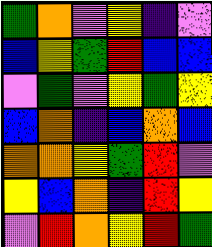[["green", "orange", "violet", "yellow", "indigo", "violet"], ["blue", "yellow", "green", "red", "blue", "blue"], ["violet", "green", "violet", "yellow", "green", "yellow"], ["blue", "orange", "indigo", "blue", "orange", "blue"], ["orange", "orange", "yellow", "green", "red", "violet"], ["yellow", "blue", "orange", "indigo", "red", "yellow"], ["violet", "red", "orange", "yellow", "red", "green"]]